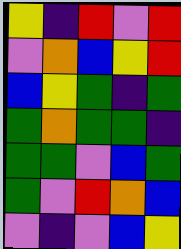[["yellow", "indigo", "red", "violet", "red"], ["violet", "orange", "blue", "yellow", "red"], ["blue", "yellow", "green", "indigo", "green"], ["green", "orange", "green", "green", "indigo"], ["green", "green", "violet", "blue", "green"], ["green", "violet", "red", "orange", "blue"], ["violet", "indigo", "violet", "blue", "yellow"]]